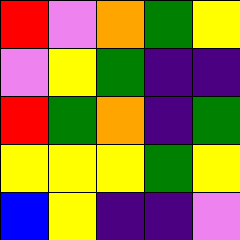[["red", "violet", "orange", "green", "yellow"], ["violet", "yellow", "green", "indigo", "indigo"], ["red", "green", "orange", "indigo", "green"], ["yellow", "yellow", "yellow", "green", "yellow"], ["blue", "yellow", "indigo", "indigo", "violet"]]